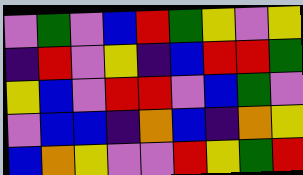[["violet", "green", "violet", "blue", "red", "green", "yellow", "violet", "yellow"], ["indigo", "red", "violet", "yellow", "indigo", "blue", "red", "red", "green"], ["yellow", "blue", "violet", "red", "red", "violet", "blue", "green", "violet"], ["violet", "blue", "blue", "indigo", "orange", "blue", "indigo", "orange", "yellow"], ["blue", "orange", "yellow", "violet", "violet", "red", "yellow", "green", "red"]]